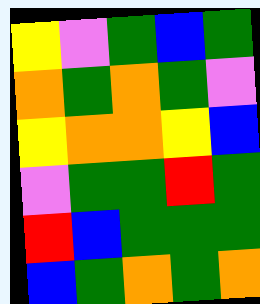[["yellow", "violet", "green", "blue", "green"], ["orange", "green", "orange", "green", "violet"], ["yellow", "orange", "orange", "yellow", "blue"], ["violet", "green", "green", "red", "green"], ["red", "blue", "green", "green", "green"], ["blue", "green", "orange", "green", "orange"]]